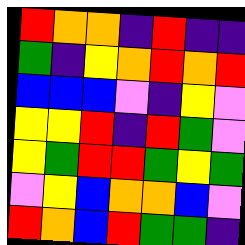[["red", "orange", "orange", "indigo", "red", "indigo", "indigo"], ["green", "indigo", "yellow", "orange", "red", "orange", "red"], ["blue", "blue", "blue", "violet", "indigo", "yellow", "violet"], ["yellow", "yellow", "red", "indigo", "red", "green", "violet"], ["yellow", "green", "red", "red", "green", "yellow", "green"], ["violet", "yellow", "blue", "orange", "orange", "blue", "violet"], ["red", "orange", "blue", "red", "green", "green", "indigo"]]